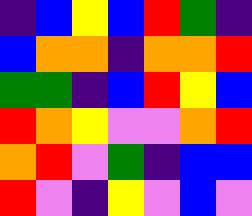[["indigo", "blue", "yellow", "blue", "red", "green", "indigo"], ["blue", "orange", "orange", "indigo", "orange", "orange", "red"], ["green", "green", "indigo", "blue", "red", "yellow", "blue"], ["red", "orange", "yellow", "violet", "violet", "orange", "red"], ["orange", "red", "violet", "green", "indigo", "blue", "blue"], ["red", "violet", "indigo", "yellow", "violet", "blue", "violet"]]